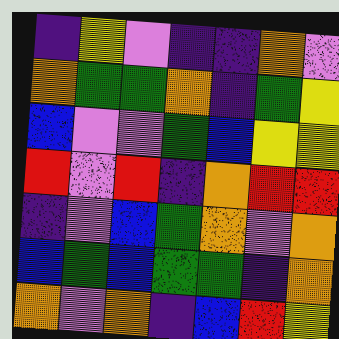[["indigo", "yellow", "violet", "indigo", "indigo", "orange", "violet"], ["orange", "green", "green", "orange", "indigo", "green", "yellow"], ["blue", "violet", "violet", "green", "blue", "yellow", "yellow"], ["red", "violet", "red", "indigo", "orange", "red", "red"], ["indigo", "violet", "blue", "green", "orange", "violet", "orange"], ["blue", "green", "blue", "green", "green", "indigo", "orange"], ["orange", "violet", "orange", "indigo", "blue", "red", "yellow"]]